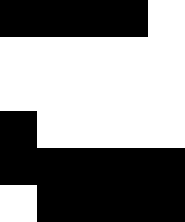[["black", "black", "black", "black", "white"], ["white", "white", "white", "white", "white"], ["white", "white", "white", "white", "white"], ["black", "white", "white", "white", "white"], ["black", "black", "black", "black", "black"], ["white", "black", "black", "black", "black"]]